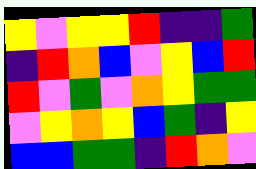[["yellow", "violet", "yellow", "yellow", "red", "indigo", "indigo", "green"], ["indigo", "red", "orange", "blue", "violet", "yellow", "blue", "red"], ["red", "violet", "green", "violet", "orange", "yellow", "green", "green"], ["violet", "yellow", "orange", "yellow", "blue", "green", "indigo", "yellow"], ["blue", "blue", "green", "green", "indigo", "red", "orange", "violet"]]